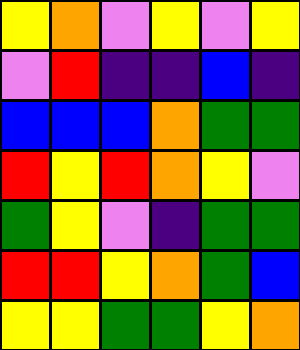[["yellow", "orange", "violet", "yellow", "violet", "yellow"], ["violet", "red", "indigo", "indigo", "blue", "indigo"], ["blue", "blue", "blue", "orange", "green", "green"], ["red", "yellow", "red", "orange", "yellow", "violet"], ["green", "yellow", "violet", "indigo", "green", "green"], ["red", "red", "yellow", "orange", "green", "blue"], ["yellow", "yellow", "green", "green", "yellow", "orange"]]